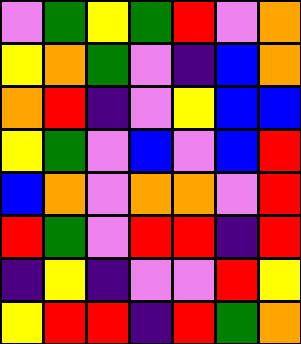[["violet", "green", "yellow", "green", "red", "violet", "orange"], ["yellow", "orange", "green", "violet", "indigo", "blue", "orange"], ["orange", "red", "indigo", "violet", "yellow", "blue", "blue"], ["yellow", "green", "violet", "blue", "violet", "blue", "red"], ["blue", "orange", "violet", "orange", "orange", "violet", "red"], ["red", "green", "violet", "red", "red", "indigo", "red"], ["indigo", "yellow", "indigo", "violet", "violet", "red", "yellow"], ["yellow", "red", "red", "indigo", "red", "green", "orange"]]